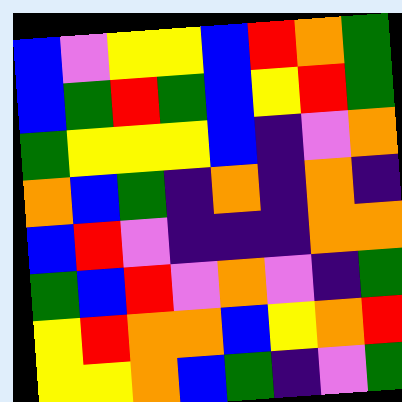[["blue", "violet", "yellow", "yellow", "blue", "red", "orange", "green"], ["blue", "green", "red", "green", "blue", "yellow", "red", "green"], ["green", "yellow", "yellow", "yellow", "blue", "indigo", "violet", "orange"], ["orange", "blue", "green", "indigo", "orange", "indigo", "orange", "indigo"], ["blue", "red", "violet", "indigo", "indigo", "indigo", "orange", "orange"], ["green", "blue", "red", "violet", "orange", "violet", "indigo", "green"], ["yellow", "red", "orange", "orange", "blue", "yellow", "orange", "red"], ["yellow", "yellow", "orange", "blue", "green", "indigo", "violet", "green"]]